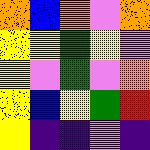[["orange", "blue", "orange", "violet", "orange"], ["yellow", "yellow", "green", "yellow", "violet"], ["yellow", "violet", "green", "violet", "orange"], ["yellow", "blue", "yellow", "green", "red"], ["yellow", "indigo", "indigo", "violet", "indigo"]]